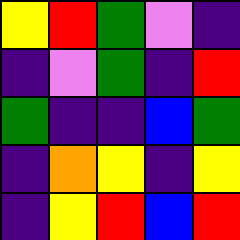[["yellow", "red", "green", "violet", "indigo"], ["indigo", "violet", "green", "indigo", "red"], ["green", "indigo", "indigo", "blue", "green"], ["indigo", "orange", "yellow", "indigo", "yellow"], ["indigo", "yellow", "red", "blue", "red"]]